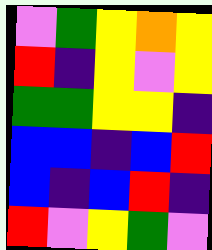[["violet", "green", "yellow", "orange", "yellow"], ["red", "indigo", "yellow", "violet", "yellow"], ["green", "green", "yellow", "yellow", "indigo"], ["blue", "blue", "indigo", "blue", "red"], ["blue", "indigo", "blue", "red", "indigo"], ["red", "violet", "yellow", "green", "violet"]]